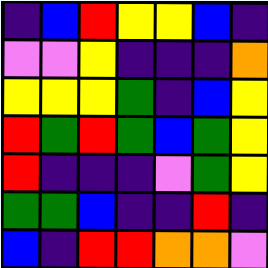[["indigo", "blue", "red", "yellow", "yellow", "blue", "indigo"], ["violet", "violet", "yellow", "indigo", "indigo", "indigo", "orange"], ["yellow", "yellow", "yellow", "green", "indigo", "blue", "yellow"], ["red", "green", "red", "green", "blue", "green", "yellow"], ["red", "indigo", "indigo", "indigo", "violet", "green", "yellow"], ["green", "green", "blue", "indigo", "indigo", "red", "indigo"], ["blue", "indigo", "red", "red", "orange", "orange", "violet"]]